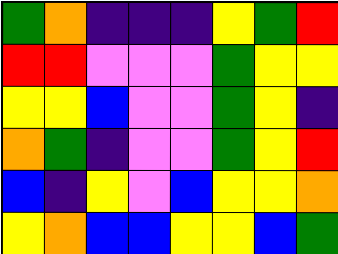[["green", "orange", "indigo", "indigo", "indigo", "yellow", "green", "red"], ["red", "red", "violet", "violet", "violet", "green", "yellow", "yellow"], ["yellow", "yellow", "blue", "violet", "violet", "green", "yellow", "indigo"], ["orange", "green", "indigo", "violet", "violet", "green", "yellow", "red"], ["blue", "indigo", "yellow", "violet", "blue", "yellow", "yellow", "orange"], ["yellow", "orange", "blue", "blue", "yellow", "yellow", "blue", "green"]]